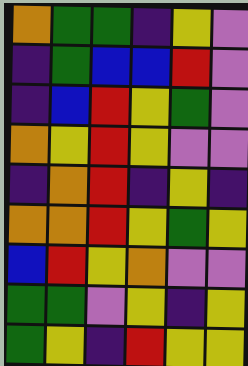[["orange", "green", "green", "indigo", "yellow", "violet"], ["indigo", "green", "blue", "blue", "red", "violet"], ["indigo", "blue", "red", "yellow", "green", "violet"], ["orange", "yellow", "red", "yellow", "violet", "violet"], ["indigo", "orange", "red", "indigo", "yellow", "indigo"], ["orange", "orange", "red", "yellow", "green", "yellow"], ["blue", "red", "yellow", "orange", "violet", "violet"], ["green", "green", "violet", "yellow", "indigo", "yellow"], ["green", "yellow", "indigo", "red", "yellow", "yellow"]]